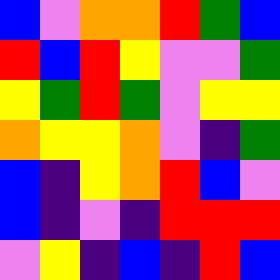[["blue", "violet", "orange", "orange", "red", "green", "blue"], ["red", "blue", "red", "yellow", "violet", "violet", "green"], ["yellow", "green", "red", "green", "violet", "yellow", "yellow"], ["orange", "yellow", "yellow", "orange", "violet", "indigo", "green"], ["blue", "indigo", "yellow", "orange", "red", "blue", "violet"], ["blue", "indigo", "violet", "indigo", "red", "red", "red"], ["violet", "yellow", "indigo", "blue", "indigo", "red", "blue"]]